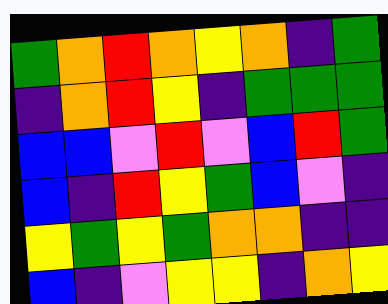[["green", "orange", "red", "orange", "yellow", "orange", "indigo", "green"], ["indigo", "orange", "red", "yellow", "indigo", "green", "green", "green"], ["blue", "blue", "violet", "red", "violet", "blue", "red", "green"], ["blue", "indigo", "red", "yellow", "green", "blue", "violet", "indigo"], ["yellow", "green", "yellow", "green", "orange", "orange", "indigo", "indigo"], ["blue", "indigo", "violet", "yellow", "yellow", "indigo", "orange", "yellow"]]